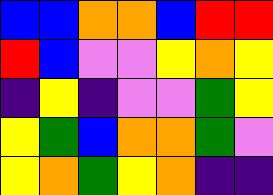[["blue", "blue", "orange", "orange", "blue", "red", "red"], ["red", "blue", "violet", "violet", "yellow", "orange", "yellow"], ["indigo", "yellow", "indigo", "violet", "violet", "green", "yellow"], ["yellow", "green", "blue", "orange", "orange", "green", "violet"], ["yellow", "orange", "green", "yellow", "orange", "indigo", "indigo"]]